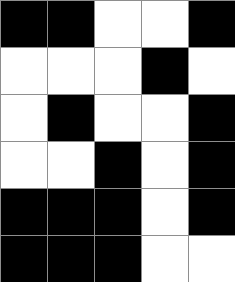[["black", "black", "white", "white", "black"], ["white", "white", "white", "black", "white"], ["white", "black", "white", "white", "black"], ["white", "white", "black", "white", "black"], ["black", "black", "black", "white", "black"], ["black", "black", "black", "white", "white"]]